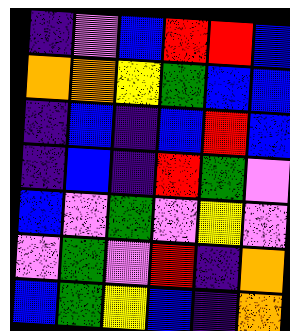[["indigo", "violet", "blue", "red", "red", "blue"], ["orange", "orange", "yellow", "green", "blue", "blue"], ["indigo", "blue", "indigo", "blue", "red", "blue"], ["indigo", "blue", "indigo", "red", "green", "violet"], ["blue", "violet", "green", "violet", "yellow", "violet"], ["violet", "green", "violet", "red", "indigo", "orange"], ["blue", "green", "yellow", "blue", "indigo", "orange"]]